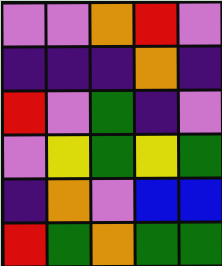[["violet", "violet", "orange", "red", "violet"], ["indigo", "indigo", "indigo", "orange", "indigo"], ["red", "violet", "green", "indigo", "violet"], ["violet", "yellow", "green", "yellow", "green"], ["indigo", "orange", "violet", "blue", "blue"], ["red", "green", "orange", "green", "green"]]